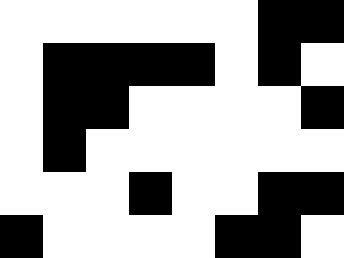[["white", "white", "white", "white", "white", "white", "black", "black"], ["white", "black", "black", "black", "black", "white", "black", "white"], ["white", "black", "black", "white", "white", "white", "white", "black"], ["white", "black", "white", "white", "white", "white", "white", "white"], ["white", "white", "white", "black", "white", "white", "black", "black"], ["black", "white", "white", "white", "white", "black", "black", "white"]]